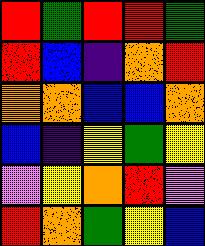[["red", "green", "red", "red", "green"], ["red", "blue", "indigo", "orange", "red"], ["orange", "orange", "blue", "blue", "orange"], ["blue", "indigo", "yellow", "green", "yellow"], ["violet", "yellow", "orange", "red", "violet"], ["red", "orange", "green", "yellow", "blue"]]